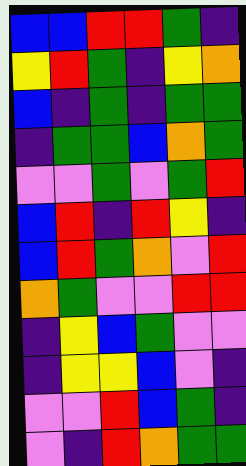[["blue", "blue", "red", "red", "green", "indigo"], ["yellow", "red", "green", "indigo", "yellow", "orange"], ["blue", "indigo", "green", "indigo", "green", "green"], ["indigo", "green", "green", "blue", "orange", "green"], ["violet", "violet", "green", "violet", "green", "red"], ["blue", "red", "indigo", "red", "yellow", "indigo"], ["blue", "red", "green", "orange", "violet", "red"], ["orange", "green", "violet", "violet", "red", "red"], ["indigo", "yellow", "blue", "green", "violet", "violet"], ["indigo", "yellow", "yellow", "blue", "violet", "indigo"], ["violet", "violet", "red", "blue", "green", "indigo"], ["violet", "indigo", "red", "orange", "green", "green"]]